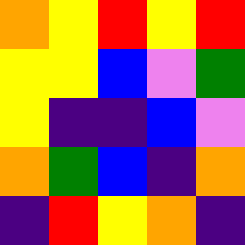[["orange", "yellow", "red", "yellow", "red"], ["yellow", "yellow", "blue", "violet", "green"], ["yellow", "indigo", "indigo", "blue", "violet"], ["orange", "green", "blue", "indigo", "orange"], ["indigo", "red", "yellow", "orange", "indigo"]]